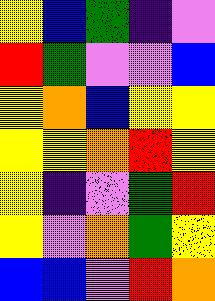[["yellow", "blue", "green", "indigo", "violet"], ["red", "green", "violet", "violet", "blue"], ["yellow", "orange", "blue", "yellow", "yellow"], ["yellow", "yellow", "orange", "red", "yellow"], ["yellow", "indigo", "violet", "green", "red"], ["yellow", "violet", "orange", "green", "yellow"], ["blue", "blue", "violet", "red", "orange"]]